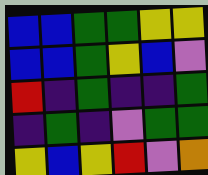[["blue", "blue", "green", "green", "yellow", "yellow"], ["blue", "blue", "green", "yellow", "blue", "violet"], ["red", "indigo", "green", "indigo", "indigo", "green"], ["indigo", "green", "indigo", "violet", "green", "green"], ["yellow", "blue", "yellow", "red", "violet", "orange"]]